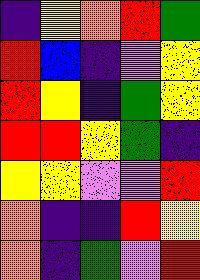[["indigo", "yellow", "orange", "red", "green"], ["red", "blue", "indigo", "violet", "yellow"], ["red", "yellow", "indigo", "green", "yellow"], ["red", "red", "yellow", "green", "indigo"], ["yellow", "yellow", "violet", "violet", "red"], ["orange", "indigo", "indigo", "red", "yellow"], ["orange", "indigo", "green", "violet", "red"]]